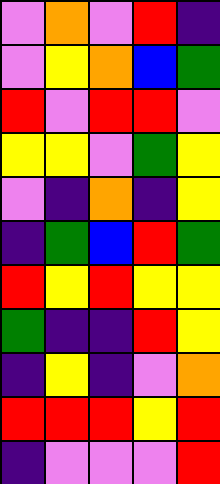[["violet", "orange", "violet", "red", "indigo"], ["violet", "yellow", "orange", "blue", "green"], ["red", "violet", "red", "red", "violet"], ["yellow", "yellow", "violet", "green", "yellow"], ["violet", "indigo", "orange", "indigo", "yellow"], ["indigo", "green", "blue", "red", "green"], ["red", "yellow", "red", "yellow", "yellow"], ["green", "indigo", "indigo", "red", "yellow"], ["indigo", "yellow", "indigo", "violet", "orange"], ["red", "red", "red", "yellow", "red"], ["indigo", "violet", "violet", "violet", "red"]]